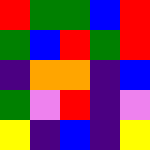[["red", "green", "green", "blue", "red"], ["green", "blue", "red", "green", "red"], ["indigo", "orange", "orange", "indigo", "blue"], ["green", "violet", "red", "indigo", "violet"], ["yellow", "indigo", "blue", "indigo", "yellow"]]